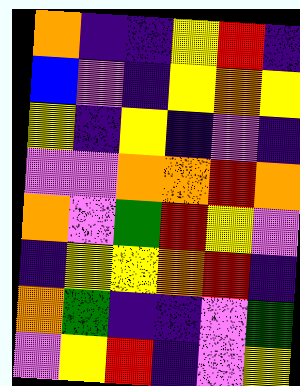[["orange", "indigo", "indigo", "yellow", "red", "indigo"], ["blue", "violet", "indigo", "yellow", "orange", "yellow"], ["yellow", "indigo", "yellow", "indigo", "violet", "indigo"], ["violet", "violet", "orange", "orange", "red", "orange"], ["orange", "violet", "green", "red", "yellow", "violet"], ["indigo", "yellow", "yellow", "orange", "red", "indigo"], ["orange", "green", "indigo", "indigo", "violet", "green"], ["violet", "yellow", "red", "indigo", "violet", "yellow"]]